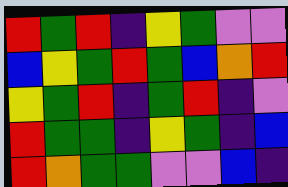[["red", "green", "red", "indigo", "yellow", "green", "violet", "violet"], ["blue", "yellow", "green", "red", "green", "blue", "orange", "red"], ["yellow", "green", "red", "indigo", "green", "red", "indigo", "violet"], ["red", "green", "green", "indigo", "yellow", "green", "indigo", "blue"], ["red", "orange", "green", "green", "violet", "violet", "blue", "indigo"]]